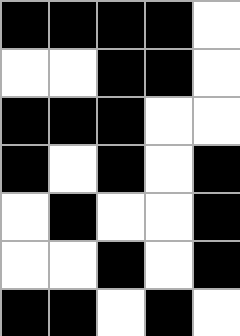[["black", "black", "black", "black", "white"], ["white", "white", "black", "black", "white"], ["black", "black", "black", "white", "white"], ["black", "white", "black", "white", "black"], ["white", "black", "white", "white", "black"], ["white", "white", "black", "white", "black"], ["black", "black", "white", "black", "white"]]